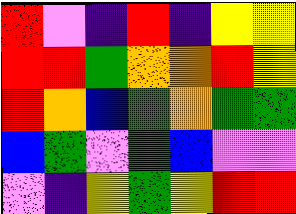[["red", "violet", "indigo", "red", "indigo", "yellow", "yellow"], ["red", "red", "green", "orange", "orange", "red", "yellow"], ["red", "orange", "blue", "green", "orange", "green", "green"], ["blue", "green", "violet", "green", "blue", "violet", "violet"], ["violet", "indigo", "yellow", "green", "yellow", "red", "red"]]